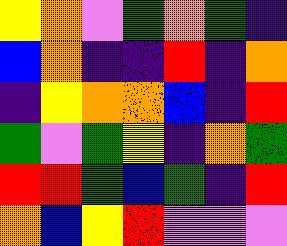[["yellow", "orange", "violet", "green", "orange", "green", "indigo"], ["blue", "orange", "indigo", "indigo", "red", "indigo", "orange"], ["indigo", "yellow", "orange", "orange", "blue", "indigo", "red"], ["green", "violet", "green", "yellow", "indigo", "orange", "green"], ["red", "red", "green", "blue", "green", "indigo", "red"], ["orange", "blue", "yellow", "red", "violet", "violet", "violet"]]